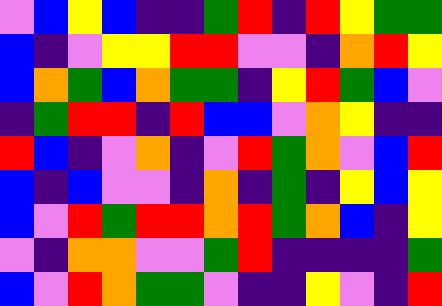[["violet", "blue", "yellow", "blue", "indigo", "indigo", "green", "red", "indigo", "red", "yellow", "green", "green"], ["blue", "indigo", "violet", "yellow", "yellow", "red", "red", "violet", "violet", "indigo", "orange", "red", "yellow"], ["blue", "orange", "green", "blue", "orange", "green", "green", "indigo", "yellow", "red", "green", "blue", "violet"], ["indigo", "green", "red", "red", "indigo", "red", "blue", "blue", "violet", "orange", "yellow", "indigo", "indigo"], ["red", "blue", "indigo", "violet", "orange", "indigo", "violet", "red", "green", "orange", "violet", "blue", "red"], ["blue", "indigo", "blue", "violet", "violet", "indigo", "orange", "indigo", "green", "indigo", "yellow", "blue", "yellow"], ["blue", "violet", "red", "green", "red", "red", "orange", "red", "green", "orange", "blue", "indigo", "yellow"], ["violet", "indigo", "orange", "orange", "violet", "violet", "green", "red", "indigo", "indigo", "indigo", "indigo", "green"], ["blue", "violet", "red", "orange", "green", "green", "violet", "indigo", "indigo", "yellow", "violet", "indigo", "red"]]